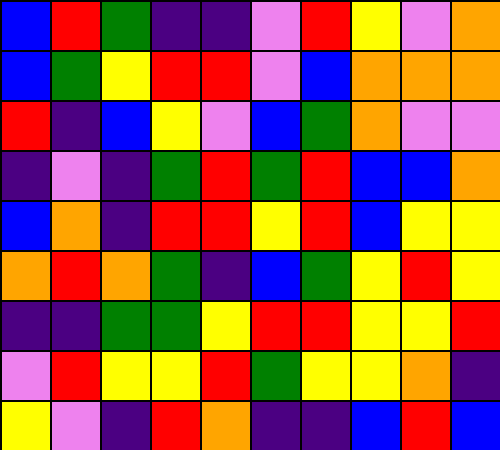[["blue", "red", "green", "indigo", "indigo", "violet", "red", "yellow", "violet", "orange"], ["blue", "green", "yellow", "red", "red", "violet", "blue", "orange", "orange", "orange"], ["red", "indigo", "blue", "yellow", "violet", "blue", "green", "orange", "violet", "violet"], ["indigo", "violet", "indigo", "green", "red", "green", "red", "blue", "blue", "orange"], ["blue", "orange", "indigo", "red", "red", "yellow", "red", "blue", "yellow", "yellow"], ["orange", "red", "orange", "green", "indigo", "blue", "green", "yellow", "red", "yellow"], ["indigo", "indigo", "green", "green", "yellow", "red", "red", "yellow", "yellow", "red"], ["violet", "red", "yellow", "yellow", "red", "green", "yellow", "yellow", "orange", "indigo"], ["yellow", "violet", "indigo", "red", "orange", "indigo", "indigo", "blue", "red", "blue"]]